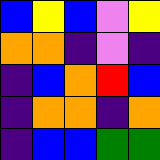[["blue", "yellow", "blue", "violet", "yellow"], ["orange", "orange", "indigo", "violet", "indigo"], ["indigo", "blue", "orange", "red", "blue"], ["indigo", "orange", "orange", "indigo", "orange"], ["indigo", "blue", "blue", "green", "green"]]